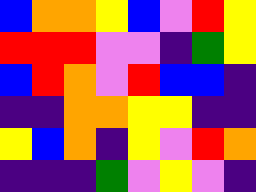[["blue", "orange", "orange", "yellow", "blue", "violet", "red", "yellow"], ["red", "red", "red", "violet", "violet", "indigo", "green", "yellow"], ["blue", "red", "orange", "violet", "red", "blue", "blue", "indigo"], ["indigo", "indigo", "orange", "orange", "yellow", "yellow", "indigo", "indigo"], ["yellow", "blue", "orange", "indigo", "yellow", "violet", "red", "orange"], ["indigo", "indigo", "indigo", "green", "violet", "yellow", "violet", "indigo"]]